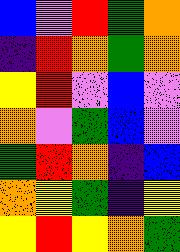[["blue", "violet", "red", "green", "orange"], ["indigo", "red", "orange", "green", "orange"], ["yellow", "red", "violet", "blue", "violet"], ["orange", "violet", "green", "blue", "violet"], ["green", "red", "orange", "indigo", "blue"], ["orange", "yellow", "green", "indigo", "yellow"], ["yellow", "red", "yellow", "orange", "green"]]